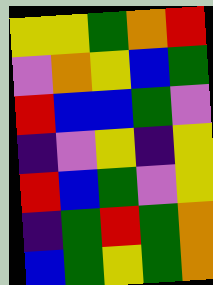[["yellow", "yellow", "green", "orange", "red"], ["violet", "orange", "yellow", "blue", "green"], ["red", "blue", "blue", "green", "violet"], ["indigo", "violet", "yellow", "indigo", "yellow"], ["red", "blue", "green", "violet", "yellow"], ["indigo", "green", "red", "green", "orange"], ["blue", "green", "yellow", "green", "orange"]]